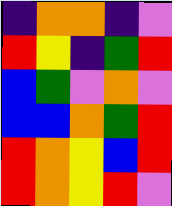[["indigo", "orange", "orange", "indigo", "violet"], ["red", "yellow", "indigo", "green", "red"], ["blue", "green", "violet", "orange", "violet"], ["blue", "blue", "orange", "green", "red"], ["red", "orange", "yellow", "blue", "red"], ["red", "orange", "yellow", "red", "violet"]]